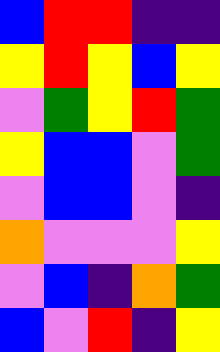[["blue", "red", "red", "indigo", "indigo"], ["yellow", "red", "yellow", "blue", "yellow"], ["violet", "green", "yellow", "red", "green"], ["yellow", "blue", "blue", "violet", "green"], ["violet", "blue", "blue", "violet", "indigo"], ["orange", "violet", "violet", "violet", "yellow"], ["violet", "blue", "indigo", "orange", "green"], ["blue", "violet", "red", "indigo", "yellow"]]